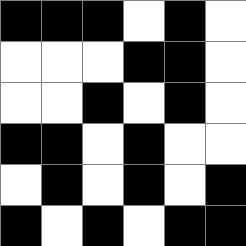[["black", "black", "black", "white", "black", "white"], ["white", "white", "white", "black", "black", "white"], ["white", "white", "black", "white", "black", "white"], ["black", "black", "white", "black", "white", "white"], ["white", "black", "white", "black", "white", "black"], ["black", "white", "black", "white", "black", "black"]]